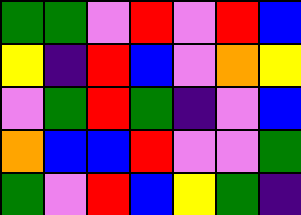[["green", "green", "violet", "red", "violet", "red", "blue"], ["yellow", "indigo", "red", "blue", "violet", "orange", "yellow"], ["violet", "green", "red", "green", "indigo", "violet", "blue"], ["orange", "blue", "blue", "red", "violet", "violet", "green"], ["green", "violet", "red", "blue", "yellow", "green", "indigo"]]